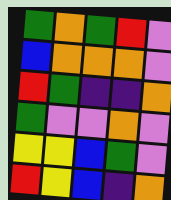[["green", "orange", "green", "red", "violet"], ["blue", "orange", "orange", "orange", "violet"], ["red", "green", "indigo", "indigo", "orange"], ["green", "violet", "violet", "orange", "violet"], ["yellow", "yellow", "blue", "green", "violet"], ["red", "yellow", "blue", "indigo", "orange"]]